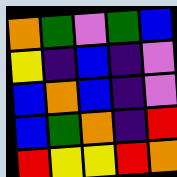[["orange", "green", "violet", "green", "blue"], ["yellow", "indigo", "blue", "indigo", "violet"], ["blue", "orange", "blue", "indigo", "violet"], ["blue", "green", "orange", "indigo", "red"], ["red", "yellow", "yellow", "red", "orange"]]